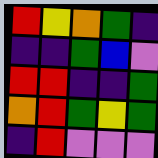[["red", "yellow", "orange", "green", "indigo"], ["indigo", "indigo", "green", "blue", "violet"], ["red", "red", "indigo", "indigo", "green"], ["orange", "red", "green", "yellow", "green"], ["indigo", "red", "violet", "violet", "violet"]]